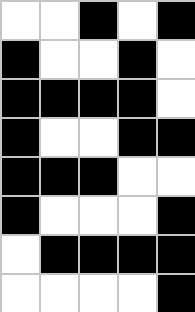[["white", "white", "black", "white", "black"], ["black", "white", "white", "black", "white"], ["black", "black", "black", "black", "white"], ["black", "white", "white", "black", "black"], ["black", "black", "black", "white", "white"], ["black", "white", "white", "white", "black"], ["white", "black", "black", "black", "black"], ["white", "white", "white", "white", "black"]]